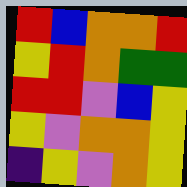[["red", "blue", "orange", "orange", "red"], ["yellow", "red", "orange", "green", "green"], ["red", "red", "violet", "blue", "yellow"], ["yellow", "violet", "orange", "orange", "yellow"], ["indigo", "yellow", "violet", "orange", "yellow"]]